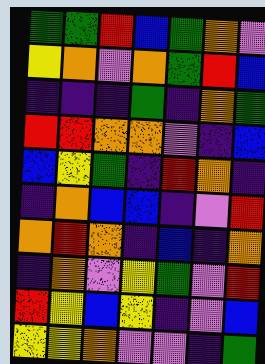[["green", "green", "red", "blue", "green", "orange", "violet"], ["yellow", "orange", "violet", "orange", "green", "red", "blue"], ["indigo", "indigo", "indigo", "green", "indigo", "orange", "green"], ["red", "red", "orange", "orange", "violet", "indigo", "blue"], ["blue", "yellow", "green", "indigo", "red", "orange", "indigo"], ["indigo", "orange", "blue", "blue", "indigo", "violet", "red"], ["orange", "red", "orange", "indigo", "blue", "indigo", "orange"], ["indigo", "orange", "violet", "yellow", "green", "violet", "red"], ["red", "yellow", "blue", "yellow", "indigo", "violet", "blue"], ["yellow", "yellow", "orange", "violet", "violet", "indigo", "green"]]